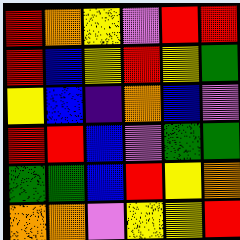[["red", "orange", "yellow", "violet", "red", "red"], ["red", "blue", "yellow", "red", "yellow", "green"], ["yellow", "blue", "indigo", "orange", "blue", "violet"], ["red", "red", "blue", "violet", "green", "green"], ["green", "green", "blue", "red", "yellow", "orange"], ["orange", "orange", "violet", "yellow", "yellow", "red"]]